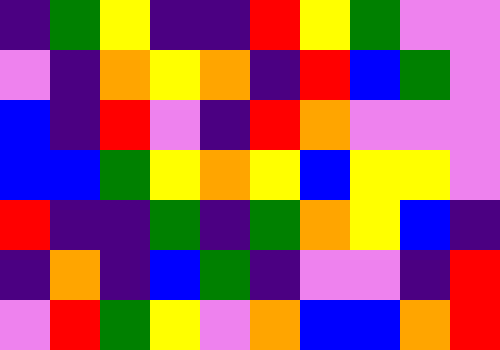[["indigo", "green", "yellow", "indigo", "indigo", "red", "yellow", "green", "violet", "violet"], ["violet", "indigo", "orange", "yellow", "orange", "indigo", "red", "blue", "green", "violet"], ["blue", "indigo", "red", "violet", "indigo", "red", "orange", "violet", "violet", "violet"], ["blue", "blue", "green", "yellow", "orange", "yellow", "blue", "yellow", "yellow", "violet"], ["red", "indigo", "indigo", "green", "indigo", "green", "orange", "yellow", "blue", "indigo"], ["indigo", "orange", "indigo", "blue", "green", "indigo", "violet", "violet", "indigo", "red"], ["violet", "red", "green", "yellow", "violet", "orange", "blue", "blue", "orange", "red"]]